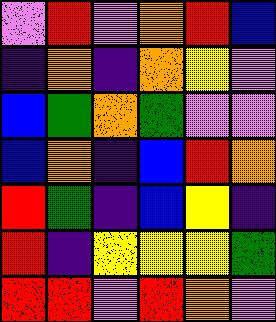[["violet", "red", "violet", "orange", "red", "blue"], ["indigo", "orange", "indigo", "orange", "yellow", "violet"], ["blue", "green", "orange", "green", "violet", "violet"], ["blue", "orange", "indigo", "blue", "red", "orange"], ["red", "green", "indigo", "blue", "yellow", "indigo"], ["red", "indigo", "yellow", "yellow", "yellow", "green"], ["red", "red", "violet", "red", "orange", "violet"]]